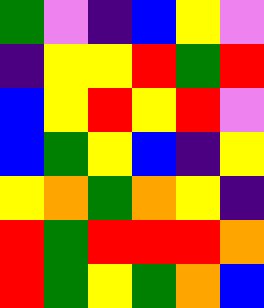[["green", "violet", "indigo", "blue", "yellow", "violet"], ["indigo", "yellow", "yellow", "red", "green", "red"], ["blue", "yellow", "red", "yellow", "red", "violet"], ["blue", "green", "yellow", "blue", "indigo", "yellow"], ["yellow", "orange", "green", "orange", "yellow", "indigo"], ["red", "green", "red", "red", "red", "orange"], ["red", "green", "yellow", "green", "orange", "blue"]]